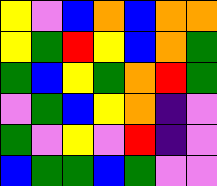[["yellow", "violet", "blue", "orange", "blue", "orange", "orange"], ["yellow", "green", "red", "yellow", "blue", "orange", "green"], ["green", "blue", "yellow", "green", "orange", "red", "green"], ["violet", "green", "blue", "yellow", "orange", "indigo", "violet"], ["green", "violet", "yellow", "violet", "red", "indigo", "violet"], ["blue", "green", "green", "blue", "green", "violet", "violet"]]